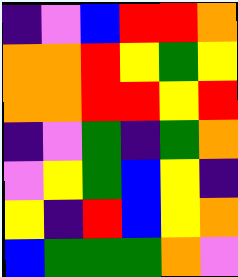[["indigo", "violet", "blue", "red", "red", "orange"], ["orange", "orange", "red", "yellow", "green", "yellow"], ["orange", "orange", "red", "red", "yellow", "red"], ["indigo", "violet", "green", "indigo", "green", "orange"], ["violet", "yellow", "green", "blue", "yellow", "indigo"], ["yellow", "indigo", "red", "blue", "yellow", "orange"], ["blue", "green", "green", "green", "orange", "violet"]]